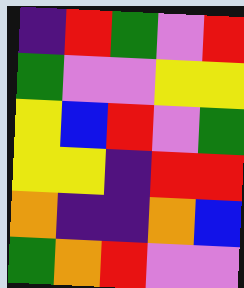[["indigo", "red", "green", "violet", "red"], ["green", "violet", "violet", "yellow", "yellow"], ["yellow", "blue", "red", "violet", "green"], ["yellow", "yellow", "indigo", "red", "red"], ["orange", "indigo", "indigo", "orange", "blue"], ["green", "orange", "red", "violet", "violet"]]